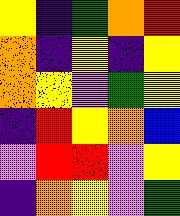[["yellow", "indigo", "green", "orange", "red"], ["orange", "indigo", "yellow", "indigo", "yellow"], ["orange", "yellow", "violet", "green", "yellow"], ["indigo", "red", "yellow", "orange", "blue"], ["violet", "red", "red", "violet", "yellow"], ["indigo", "orange", "yellow", "violet", "green"]]